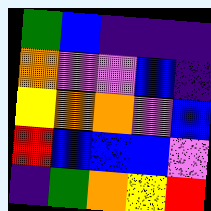[["green", "blue", "indigo", "indigo", "indigo"], ["orange", "violet", "violet", "blue", "indigo"], ["yellow", "orange", "orange", "violet", "blue"], ["red", "blue", "blue", "blue", "violet"], ["indigo", "green", "orange", "yellow", "red"]]